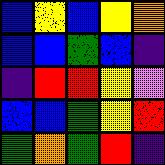[["blue", "yellow", "blue", "yellow", "orange"], ["blue", "blue", "green", "blue", "indigo"], ["indigo", "red", "red", "yellow", "violet"], ["blue", "blue", "green", "yellow", "red"], ["green", "orange", "green", "red", "indigo"]]